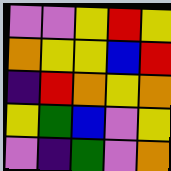[["violet", "violet", "yellow", "red", "yellow"], ["orange", "yellow", "yellow", "blue", "red"], ["indigo", "red", "orange", "yellow", "orange"], ["yellow", "green", "blue", "violet", "yellow"], ["violet", "indigo", "green", "violet", "orange"]]